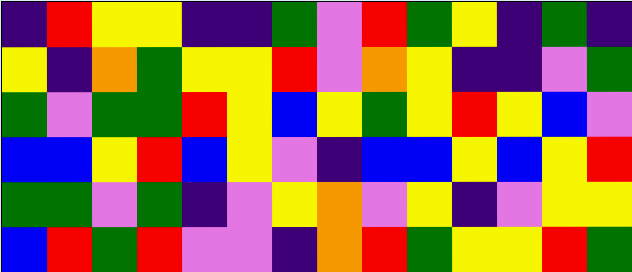[["indigo", "red", "yellow", "yellow", "indigo", "indigo", "green", "violet", "red", "green", "yellow", "indigo", "green", "indigo"], ["yellow", "indigo", "orange", "green", "yellow", "yellow", "red", "violet", "orange", "yellow", "indigo", "indigo", "violet", "green"], ["green", "violet", "green", "green", "red", "yellow", "blue", "yellow", "green", "yellow", "red", "yellow", "blue", "violet"], ["blue", "blue", "yellow", "red", "blue", "yellow", "violet", "indigo", "blue", "blue", "yellow", "blue", "yellow", "red"], ["green", "green", "violet", "green", "indigo", "violet", "yellow", "orange", "violet", "yellow", "indigo", "violet", "yellow", "yellow"], ["blue", "red", "green", "red", "violet", "violet", "indigo", "orange", "red", "green", "yellow", "yellow", "red", "green"]]